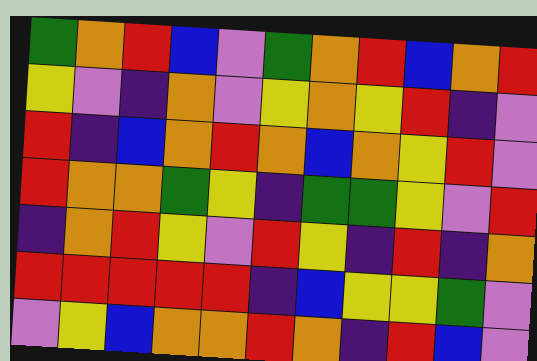[["green", "orange", "red", "blue", "violet", "green", "orange", "red", "blue", "orange", "red"], ["yellow", "violet", "indigo", "orange", "violet", "yellow", "orange", "yellow", "red", "indigo", "violet"], ["red", "indigo", "blue", "orange", "red", "orange", "blue", "orange", "yellow", "red", "violet"], ["red", "orange", "orange", "green", "yellow", "indigo", "green", "green", "yellow", "violet", "red"], ["indigo", "orange", "red", "yellow", "violet", "red", "yellow", "indigo", "red", "indigo", "orange"], ["red", "red", "red", "red", "red", "indigo", "blue", "yellow", "yellow", "green", "violet"], ["violet", "yellow", "blue", "orange", "orange", "red", "orange", "indigo", "red", "blue", "violet"]]